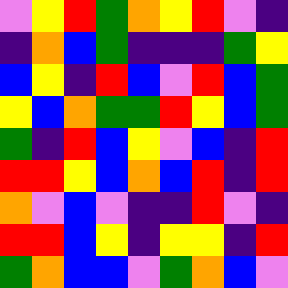[["violet", "yellow", "red", "green", "orange", "yellow", "red", "violet", "indigo"], ["indigo", "orange", "blue", "green", "indigo", "indigo", "indigo", "green", "yellow"], ["blue", "yellow", "indigo", "red", "blue", "violet", "red", "blue", "green"], ["yellow", "blue", "orange", "green", "green", "red", "yellow", "blue", "green"], ["green", "indigo", "red", "blue", "yellow", "violet", "blue", "indigo", "red"], ["red", "red", "yellow", "blue", "orange", "blue", "red", "indigo", "red"], ["orange", "violet", "blue", "violet", "indigo", "indigo", "red", "violet", "indigo"], ["red", "red", "blue", "yellow", "indigo", "yellow", "yellow", "indigo", "red"], ["green", "orange", "blue", "blue", "violet", "green", "orange", "blue", "violet"]]